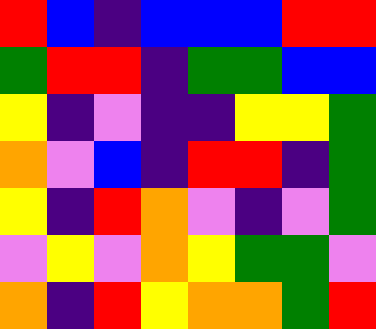[["red", "blue", "indigo", "blue", "blue", "blue", "red", "red"], ["green", "red", "red", "indigo", "green", "green", "blue", "blue"], ["yellow", "indigo", "violet", "indigo", "indigo", "yellow", "yellow", "green"], ["orange", "violet", "blue", "indigo", "red", "red", "indigo", "green"], ["yellow", "indigo", "red", "orange", "violet", "indigo", "violet", "green"], ["violet", "yellow", "violet", "orange", "yellow", "green", "green", "violet"], ["orange", "indigo", "red", "yellow", "orange", "orange", "green", "red"]]